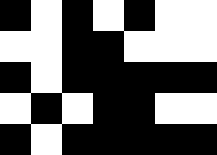[["black", "white", "black", "white", "black", "white", "white"], ["white", "white", "black", "black", "white", "white", "white"], ["black", "white", "black", "black", "black", "black", "black"], ["white", "black", "white", "black", "black", "white", "white"], ["black", "white", "black", "black", "black", "black", "black"]]